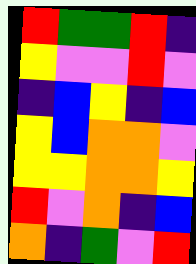[["red", "green", "green", "red", "indigo"], ["yellow", "violet", "violet", "red", "violet"], ["indigo", "blue", "yellow", "indigo", "blue"], ["yellow", "blue", "orange", "orange", "violet"], ["yellow", "yellow", "orange", "orange", "yellow"], ["red", "violet", "orange", "indigo", "blue"], ["orange", "indigo", "green", "violet", "red"]]